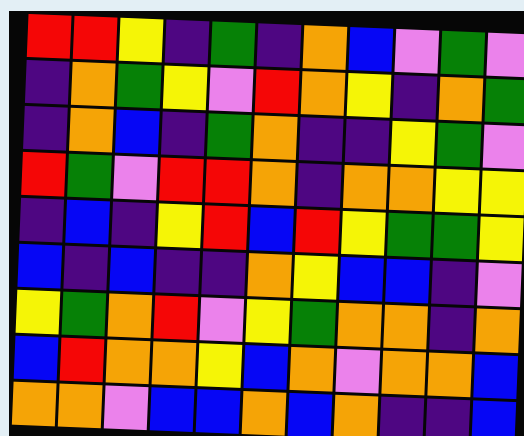[["red", "red", "yellow", "indigo", "green", "indigo", "orange", "blue", "violet", "green", "violet"], ["indigo", "orange", "green", "yellow", "violet", "red", "orange", "yellow", "indigo", "orange", "green"], ["indigo", "orange", "blue", "indigo", "green", "orange", "indigo", "indigo", "yellow", "green", "violet"], ["red", "green", "violet", "red", "red", "orange", "indigo", "orange", "orange", "yellow", "yellow"], ["indigo", "blue", "indigo", "yellow", "red", "blue", "red", "yellow", "green", "green", "yellow"], ["blue", "indigo", "blue", "indigo", "indigo", "orange", "yellow", "blue", "blue", "indigo", "violet"], ["yellow", "green", "orange", "red", "violet", "yellow", "green", "orange", "orange", "indigo", "orange"], ["blue", "red", "orange", "orange", "yellow", "blue", "orange", "violet", "orange", "orange", "blue"], ["orange", "orange", "violet", "blue", "blue", "orange", "blue", "orange", "indigo", "indigo", "blue"]]